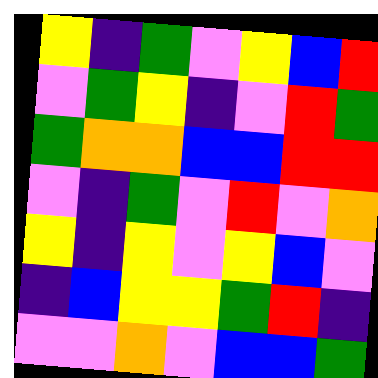[["yellow", "indigo", "green", "violet", "yellow", "blue", "red"], ["violet", "green", "yellow", "indigo", "violet", "red", "green"], ["green", "orange", "orange", "blue", "blue", "red", "red"], ["violet", "indigo", "green", "violet", "red", "violet", "orange"], ["yellow", "indigo", "yellow", "violet", "yellow", "blue", "violet"], ["indigo", "blue", "yellow", "yellow", "green", "red", "indigo"], ["violet", "violet", "orange", "violet", "blue", "blue", "green"]]